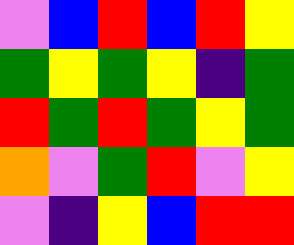[["violet", "blue", "red", "blue", "red", "yellow"], ["green", "yellow", "green", "yellow", "indigo", "green"], ["red", "green", "red", "green", "yellow", "green"], ["orange", "violet", "green", "red", "violet", "yellow"], ["violet", "indigo", "yellow", "blue", "red", "red"]]